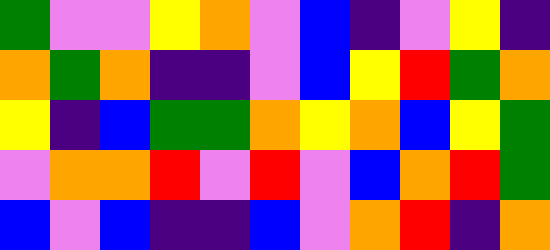[["green", "violet", "violet", "yellow", "orange", "violet", "blue", "indigo", "violet", "yellow", "indigo"], ["orange", "green", "orange", "indigo", "indigo", "violet", "blue", "yellow", "red", "green", "orange"], ["yellow", "indigo", "blue", "green", "green", "orange", "yellow", "orange", "blue", "yellow", "green"], ["violet", "orange", "orange", "red", "violet", "red", "violet", "blue", "orange", "red", "green"], ["blue", "violet", "blue", "indigo", "indigo", "blue", "violet", "orange", "red", "indigo", "orange"]]